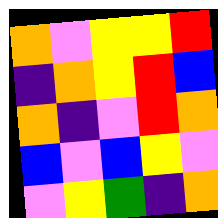[["orange", "violet", "yellow", "yellow", "red"], ["indigo", "orange", "yellow", "red", "blue"], ["orange", "indigo", "violet", "red", "orange"], ["blue", "violet", "blue", "yellow", "violet"], ["violet", "yellow", "green", "indigo", "orange"]]